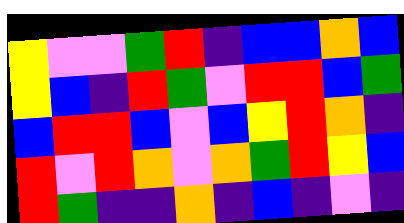[["yellow", "violet", "violet", "green", "red", "indigo", "blue", "blue", "orange", "blue"], ["yellow", "blue", "indigo", "red", "green", "violet", "red", "red", "blue", "green"], ["blue", "red", "red", "blue", "violet", "blue", "yellow", "red", "orange", "indigo"], ["red", "violet", "red", "orange", "violet", "orange", "green", "red", "yellow", "blue"], ["red", "green", "indigo", "indigo", "orange", "indigo", "blue", "indigo", "violet", "indigo"]]